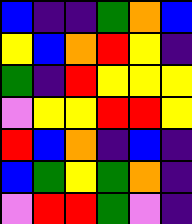[["blue", "indigo", "indigo", "green", "orange", "blue"], ["yellow", "blue", "orange", "red", "yellow", "indigo"], ["green", "indigo", "red", "yellow", "yellow", "yellow"], ["violet", "yellow", "yellow", "red", "red", "yellow"], ["red", "blue", "orange", "indigo", "blue", "indigo"], ["blue", "green", "yellow", "green", "orange", "indigo"], ["violet", "red", "red", "green", "violet", "indigo"]]